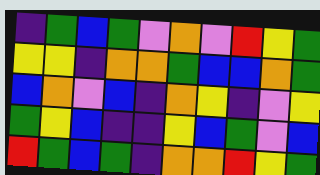[["indigo", "green", "blue", "green", "violet", "orange", "violet", "red", "yellow", "green"], ["yellow", "yellow", "indigo", "orange", "orange", "green", "blue", "blue", "orange", "green"], ["blue", "orange", "violet", "blue", "indigo", "orange", "yellow", "indigo", "violet", "yellow"], ["green", "yellow", "blue", "indigo", "indigo", "yellow", "blue", "green", "violet", "blue"], ["red", "green", "blue", "green", "indigo", "orange", "orange", "red", "yellow", "green"]]